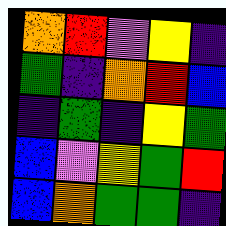[["orange", "red", "violet", "yellow", "indigo"], ["green", "indigo", "orange", "red", "blue"], ["indigo", "green", "indigo", "yellow", "green"], ["blue", "violet", "yellow", "green", "red"], ["blue", "orange", "green", "green", "indigo"]]